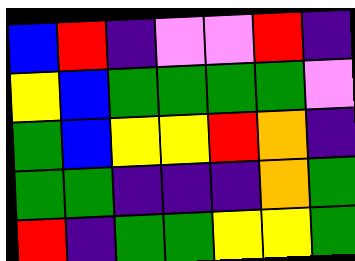[["blue", "red", "indigo", "violet", "violet", "red", "indigo"], ["yellow", "blue", "green", "green", "green", "green", "violet"], ["green", "blue", "yellow", "yellow", "red", "orange", "indigo"], ["green", "green", "indigo", "indigo", "indigo", "orange", "green"], ["red", "indigo", "green", "green", "yellow", "yellow", "green"]]